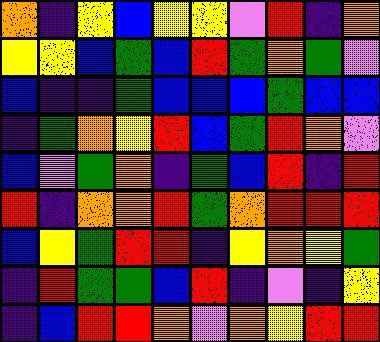[["orange", "indigo", "yellow", "blue", "yellow", "yellow", "violet", "red", "indigo", "orange"], ["yellow", "yellow", "blue", "green", "blue", "red", "green", "orange", "green", "violet"], ["blue", "indigo", "indigo", "green", "blue", "blue", "blue", "green", "blue", "blue"], ["indigo", "green", "orange", "yellow", "red", "blue", "green", "red", "orange", "violet"], ["blue", "violet", "green", "orange", "indigo", "green", "blue", "red", "indigo", "red"], ["red", "indigo", "orange", "orange", "red", "green", "orange", "red", "red", "red"], ["blue", "yellow", "green", "red", "red", "indigo", "yellow", "orange", "yellow", "green"], ["indigo", "red", "green", "green", "blue", "red", "indigo", "violet", "indigo", "yellow"], ["indigo", "blue", "red", "red", "orange", "violet", "orange", "yellow", "red", "red"]]